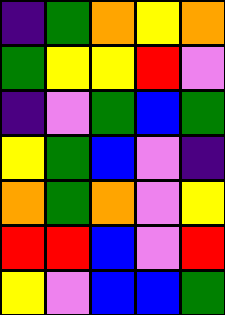[["indigo", "green", "orange", "yellow", "orange"], ["green", "yellow", "yellow", "red", "violet"], ["indigo", "violet", "green", "blue", "green"], ["yellow", "green", "blue", "violet", "indigo"], ["orange", "green", "orange", "violet", "yellow"], ["red", "red", "blue", "violet", "red"], ["yellow", "violet", "blue", "blue", "green"]]